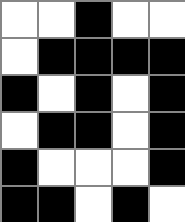[["white", "white", "black", "white", "white"], ["white", "black", "black", "black", "black"], ["black", "white", "black", "white", "black"], ["white", "black", "black", "white", "black"], ["black", "white", "white", "white", "black"], ["black", "black", "white", "black", "white"]]